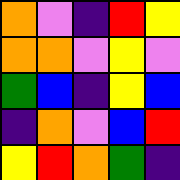[["orange", "violet", "indigo", "red", "yellow"], ["orange", "orange", "violet", "yellow", "violet"], ["green", "blue", "indigo", "yellow", "blue"], ["indigo", "orange", "violet", "blue", "red"], ["yellow", "red", "orange", "green", "indigo"]]